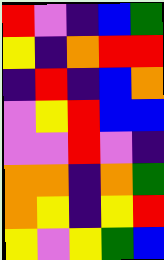[["red", "violet", "indigo", "blue", "green"], ["yellow", "indigo", "orange", "red", "red"], ["indigo", "red", "indigo", "blue", "orange"], ["violet", "yellow", "red", "blue", "blue"], ["violet", "violet", "red", "violet", "indigo"], ["orange", "orange", "indigo", "orange", "green"], ["orange", "yellow", "indigo", "yellow", "red"], ["yellow", "violet", "yellow", "green", "blue"]]